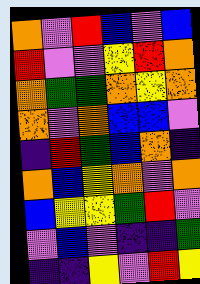[["orange", "violet", "red", "blue", "violet", "blue"], ["red", "violet", "violet", "yellow", "red", "orange"], ["orange", "green", "green", "orange", "yellow", "orange"], ["orange", "violet", "orange", "blue", "blue", "violet"], ["indigo", "red", "green", "blue", "orange", "indigo"], ["orange", "blue", "yellow", "orange", "violet", "orange"], ["blue", "yellow", "yellow", "green", "red", "violet"], ["violet", "blue", "violet", "indigo", "indigo", "green"], ["indigo", "indigo", "yellow", "violet", "red", "yellow"]]